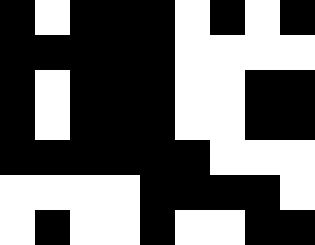[["black", "white", "black", "black", "black", "white", "black", "white", "black"], ["black", "black", "black", "black", "black", "white", "white", "white", "white"], ["black", "white", "black", "black", "black", "white", "white", "black", "black"], ["black", "white", "black", "black", "black", "white", "white", "black", "black"], ["black", "black", "black", "black", "black", "black", "white", "white", "white"], ["white", "white", "white", "white", "black", "black", "black", "black", "white"], ["white", "black", "white", "white", "black", "white", "white", "black", "black"]]